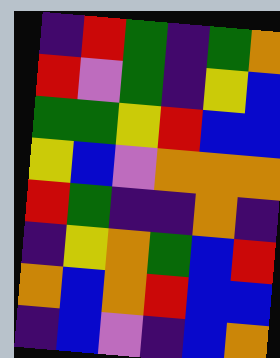[["indigo", "red", "green", "indigo", "green", "orange"], ["red", "violet", "green", "indigo", "yellow", "blue"], ["green", "green", "yellow", "red", "blue", "blue"], ["yellow", "blue", "violet", "orange", "orange", "orange"], ["red", "green", "indigo", "indigo", "orange", "indigo"], ["indigo", "yellow", "orange", "green", "blue", "red"], ["orange", "blue", "orange", "red", "blue", "blue"], ["indigo", "blue", "violet", "indigo", "blue", "orange"]]